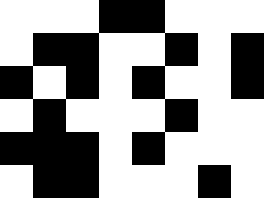[["white", "white", "white", "black", "black", "white", "white", "white"], ["white", "black", "black", "white", "white", "black", "white", "black"], ["black", "white", "black", "white", "black", "white", "white", "black"], ["white", "black", "white", "white", "white", "black", "white", "white"], ["black", "black", "black", "white", "black", "white", "white", "white"], ["white", "black", "black", "white", "white", "white", "black", "white"]]